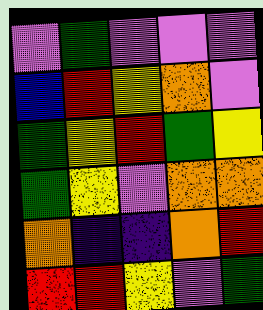[["violet", "green", "violet", "violet", "violet"], ["blue", "red", "yellow", "orange", "violet"], ["green", "yellow", "red", "green", "yellow"], ["green", "yellow", "violet", "orange", "orange"], ["orange", "indigo", "indigo", "orange", "red"], ["red", "red", "yellow", "violet", "green"]]